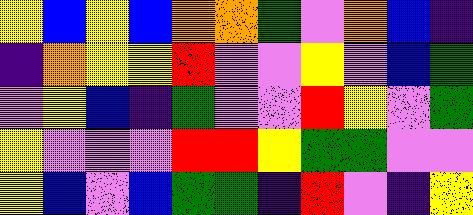[["yellow", "blue", "yellow", "blue", "orange", "orange", "green", "violet", "orange", "blue", "indigo"], ["indigo", "orange", "yellow", "yellow", "red", "violet", "violet", "yellow", "violet", "blue", "green"], ["violet", "yellow", "blue", "indigo", "green", "violet", "violet", "red", "yellow", "violet", "green"], ["yellow", "violet", "violet", "violet", "red", "red", "yellow", "green", "green", "violet", "violet"], ["yellow", "blue", "violet", "blue", "green", "green", "indigo", "red", "violet", "indigo", "yellow"]]